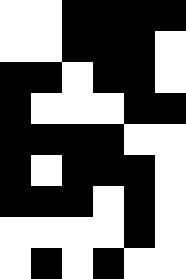[["white", "white", "black", "black", "black", "black"], ["white", "white", "black", "black", "black", "white"], ["black", "black", "white", "black", "black", "white"], ["black", "white", "white", "white", "black", "black"], ["black", "black", "black", "black", "white", "white"], ["black", "white", "black", "black", "black", "white"], ["black", "black", "black", "white", "black", "white"], ["white", "white", "white", "white", "black", "white"], ["white", "black", "white", "black", "white", "white"]]